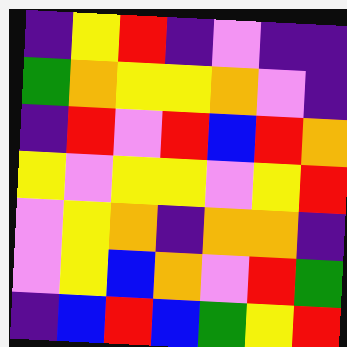[["indigo", "yellow", "red", "indigo", "violet", "indigo", "indigo"], ["green", "orange", "yellow", "yellow", "orange", "violet", "indigo"], ["indigo", "red", "violet", "red", "blue", "red", "orange"], ["yellow", "violet", "yellow", "yellow", "violet", "yellow", "red"], ["violet", "yellow", "orange", "indigo", "orange", "orange", "indigo"], ["violet", "yellow", "blue", "orange", "violet", "red", "green"], ["indigo", "blue", "red", "blue", "green", "yellow", "red"]]